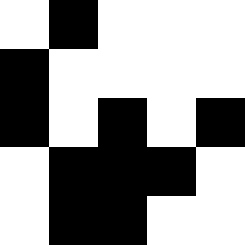[["white", "black", "white", "white", "white"], ["black", "white", "white", "white", "white"], ["black", "white", "black", "white", "black"], ["white", "black", "black", "black", "white"], ["white", "black", "black", "white", "white"]]